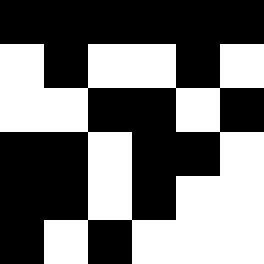[["black", "black", "black", "black", "black", "black"], ["white", "black", "white", "white", "black", "white"], ["white", "white", "black", "black", "white", "black"], ["black", "black", "white", "black", "black", "white"], ["black", "black", "white", "black", "white", "white"], ["black", "white", "black", "white", "white", "white"]]